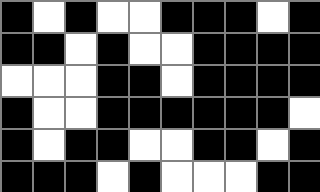[["black", "white", "black", "white", "white", "black", "black", "black", "white", "black"], ["black", "black", "white", "black", "white", "white", "black", "black", "black", "black"], ["white", "white", "white", "black", "black", "white", "black", "black", "black", "black"], ["black", "white", "white", "black", "black", "black", "black", "black", "black", "white"], ["black", "white", "black", "black", "white", "white", "black", "black", "white", "black"], ["black", "black", "black", "white", "black", "white", "white", "white", "black", "black"]]